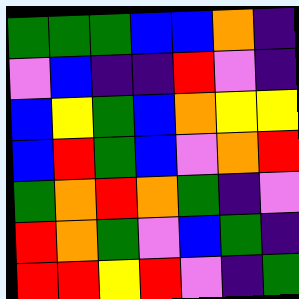[["green", "green", "green", "blue", "blue", "orange", "indigo"], ["violet", "blue", "indigo", "indigo", "red", "violet", "indigo"], ["blue", "yellow", "green", "blue", "orange", "yellow", "yellow"], ["blue", "red", "green", "blue", "violet", "orange", "red"], ["green", "orange", "red", "orange", "green", "indigo", "violet"], ["red", "orange", "green", "violet", "blue", "green", "indigo"], ["red", "red", "yellow", "red", "violet", "indigo", "green"]]